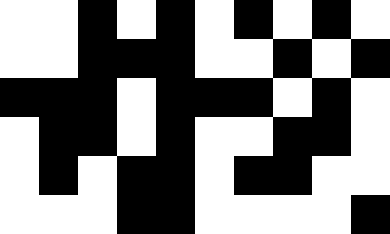[["white", "white", "black", "white", "black", "white", "black", "white", "black", "white"], ["white", "white", "black", "black", "black", "white", "white", "black", "white", "black"], ["black", "black", "black", "white", "black", "black", "black", "white", "black", "white"], ["white", "black", "black", "white", "black", "white", "white", "black", "black", "white"], ["white", "black", "white", "black", "black", "white", "black", "black", "white", "white"], ["white", "white", "white", "black", "black", "white", "white", "white", "white", "black"]]